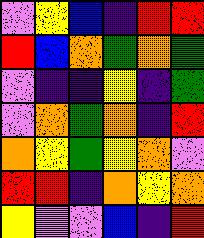[["violet", "yellow", "blue", "indigo", "red", "red"], ["red", "blue", "orange", "green", "orange", "green"], ["violet", "indigo", "indigo", "yellow", "indigo", "green"], ["violet", "orange", "green", "orange", "indigo", "red"], ["orange", "yellow", "green", "yellow", "orange", "violet"], ["red", "red", "indigo", "orange", "yellow", "orange"], ["yellow", "violet", "violet", "blue", "indigo", "red"]]